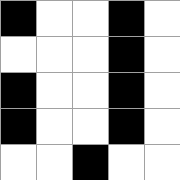[["black", "white", "white", "black", "white"], ["white", "white", "white", "black", "white"], ["black", "white", "white", "black", "white"], ["black", "white", "white", "black", "white"], ["white", "white", "black", "white", "white"]]